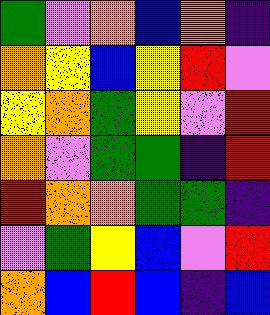[["green", "violet", "orange", "blue", "orange", "indigo"], ["orange", "yellow", "blue", "yellow", "red", "violet"], ["yellow", "orange", "green", "yellow", "violet", "red"], ["orange", "violet", "green", "green", "indigo", "red"], ["red", "orange", "orange", "green", "green", "indigo"], ["violet", "green", "yellow", "blue", "violet", "red"], ["orange", "blue", "red", "blue", "indigo", "blue"]]